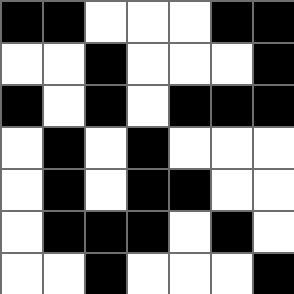[["black", "black", "white", "white", "white", "black", "black"], ["white", "white", "black", "white", "white", "white", "black"], ["black", "white", "black", "white", "black", "black", "black"], ["white", "black", "white", "black", "white", "white", "white"], ["white", "black", "white", "black", "black", "white", "white"], ["white", "black", "black", "black", "white", "black", "white"], ["white", "white", "black", "white", "white", "white", "black"]]